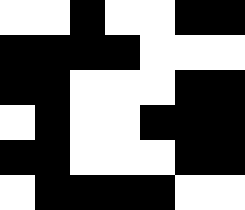[["white", "white", "black", "white", "white", "black", "black"], ["black", "black", "black", "black", "white", "white", "white"], ["black", "black", "white", "white", "white", "black", "black"], ["white", "black", "white", "white", "black", "black", "black"], ["black", "black", "white", "white", "white", "black", "black"], ["white", "black", "black", "black", "black", "white", "white"]]